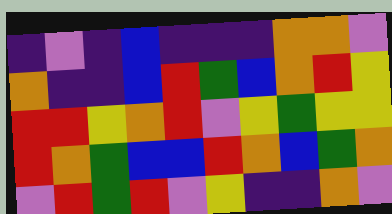[["indigo", "violet", "indigo", "blue", "indigo", "indigo", "indigo", "orange", "orange", "violet"], ["orange", "indigo", "indigo", "blue", "red", "green", "blue", "orange", "red", "yellow"], ["red", "red", "yellow", "orange", "red", "violet", "yellow", "green", "yellow", "yellow"], ["red", "orange", "green", "blue", "blue", "red", "orange", "blue", "green", "orange"], ["violet", "red", "green", "red", "violet", "yellow", "indigo", "indigo", "orange", "violet"]]